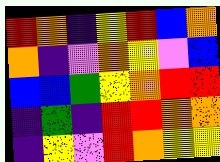[["red", "orange", "indigo", "yellow", "red", "blue", "orange"], ["orange", "indigo", "violet", "orange", "yellow", "violet", "blue"], ["blue", "blue", "green", "yellow", "orange", "red", "red"], ["indigo", "green", "indigo", "red", "red", "orange", "orange"], ["indigo", "yellow", "violet", "red", "orange", "yellow", "yellow"]]